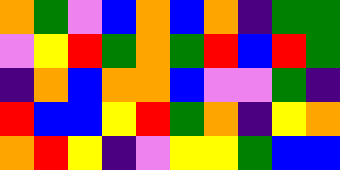[["orange", "green", "violet", "blue", "orange", "blue", "orange", "indigo", "green", "green"], ["violet", "yellow", "red", "green", "orange", "green", "red", "blue", "red", "green"], ["indigo", "orange", "blue", "orange", "orange", "blue", "violet", "violet", "green", "indigo"], ["red", "blue", "blue", "yellow", "red", "green", "orange", "indigo", "yellow", "orange"], ["orange", "red", "yellow", "indigo", "violet", "yellow", "yellow", "green", "blue", "blue"]]